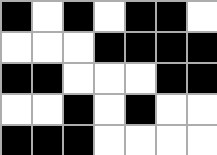[["black", "white", "black", "white", "black", "black", "white"], ["white", "white", "white", "black", "black", "black", "black"], ["black", "black", "white", "white", "white", "black", "black"], ["white", "white", "black", "white", "black", "white", "white"], ["black", "black", "black", "white", "white", "white", "white"]]